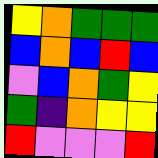[["yellow", "orange", "green", "green", "green"], ["blue", "orange", "blue", "red", "blue"], ["violet", "blue", "orange", "green", "yellow"], ["green", "indigo", "orange", "yellow", "yellow"], ["red", "violet", "violet", "violet", "red"]]